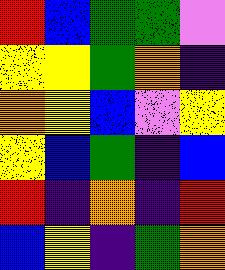[["red", "blue", "green", "green", "violet"], ["yellow", "yellow", "green", "orange", "indigo"], ["orange", "yellow", "blue", "violet", "yellow"], ["yellow", "blue", "green", "indigo", "blue"], ["red", "indigo", "orange", "indigo", "red"], ["blue", "yellow", "indigo", "green", "orange"]]